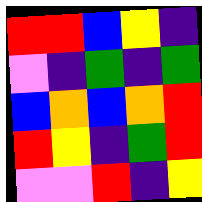[["red", "red", "blue", "yellow", "indigo"], ["violet", "indigo", "green", "indigo", "green"], ["blue", "orange", "blue", "orange", "red"], ["red", "yellow", "indigo", "green", "red"], ["violet", "violet", "red", "indigo", "yellow"]]